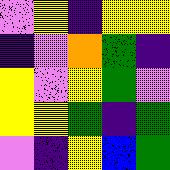[["violet", "yellow", "indigo", "yellow", "yellow"], ["indigo", "violet", "orange", "green", "indigo"], ["yellow", "violet", "yellow", "green", "violet"], ["yellow", "yellow", "green", "indigo", "green"], ["violet", "indigo", "yellow", "blue", "green"]]